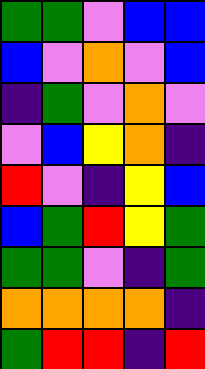[["green", "green", "violet", "blue", "blue"], ["blue", "violet", "orange", "violet", "blue"], ["indigo", "green", "violet", "orange", "violet"], ["violet", "blue", "yellow", "orange", "indigo"], ["red", "violet", "indigo", "yellow", "blue"], ["blue", "green", "red", "yellow", "green"], ["green", "green", "violet", "indigo", "green"], ["orange", "orange", "orange", "orange", "indigo"], ["green", "red", "red", "indigo", "red"]]